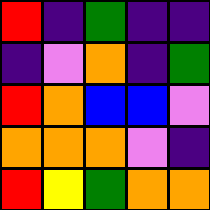[["red", "indigo", "green", "indigo", "indigo"], ["indigo", "violet", "orange", "indigo", "green"], ["red", "orange", "blue", "blue", "violet"], ["orange", "orange", "orange", "violet", "indigo"], ["red", "yellow", "green", "orange", "orange"]]